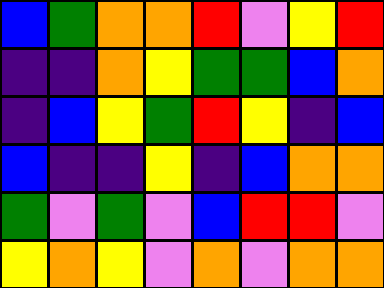[["blue", "green", "orange", "orange", "red", "violet", "yellow", "red"], ["indigo", "indigo", "orange", "yellow", "green", "green", "blue", "orange"], ["indigo", "blue", "yellow", "green", "red", "yellow", "indigo", "blue"], ["blue", "indigo", "indigo", "yellow", "indigo", "blue", "orange", "orange"], ["green", "violet", "green", "violet", "blue", "red", "red", "violet"], ["yellow", "orange", "yellow", "violet", "orange", "violet", "orange", "orange"]]